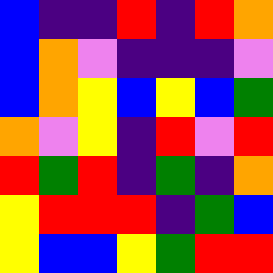[["blue", "indigo", "indigo", "red", "indigo", "red", "orange"], ["blue", "orange", "violet", "indigo", "indigo", "indigo", "violet"], ["blue", "orange", "yellow", "blue", "yellow", "blue", "green"], ["orange", "violet", "yellow", "indigo", "red", "violet", "red"], ["red", "green", "red", "indigo", "green", "indigo", "orange"], ["yellow", "red", "red", "red", "indigo", "green", "blue"], ["yellow", "blue", "blue", "yellow", "green", "red", "red"]]